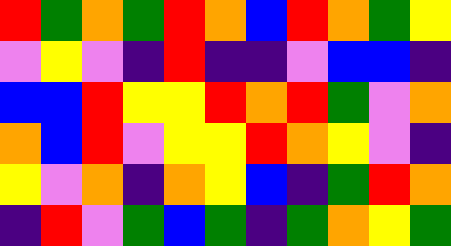[["red", "green", "orange", "green", "red", "orange", "blue", "red", "orange", "green", "yellow"], ["violet", "yellow", "violet", "indigo", "red", "indigo", "indigo", "violet", "blue", "blue", "indigo"], ["blue", "blue", "red", "yellow", "yellow", "red", "orange", "red", "green", "violet", "orange"], ["orange", "blue", "red", "violet", "yellow", "yellow", "red", "orange", "yellow", "violet", "indigo"], ["yellow", "violet", "orange", "indigo", "orange", "yellow", "blue", "indigo", "green", "red", "orange"], ["indigo", "red", "violet", "green", "blue", "green", "indigo", "green", "orange", "yellow", "green"]]